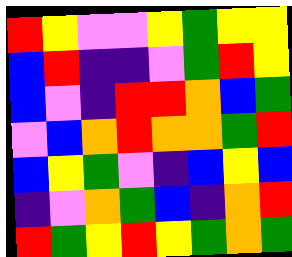[["red", "yellow", "violet", "violet", "yellow", "green", "yellow", "yellow"], ["blue", "red", "indigo", "indigo", "violet", "green", "red", "yellow"], ["blue", "violet", "indigo", "red", "red", "orange", "blue", "green"], ["violet", "blue", "orange", "red", "orange", "orange", "green", "red"], ["blue", "yellow", "green", "violet", "indigo", "blue", "yellow", "blue"], ["indigo", "violet", "orange", "green", "blue", "indigo", "orange", "red"], ["red", "green", "yellow", "red", "yellow", "green", "orange", "green"]]